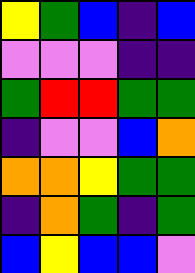[["yellow", "green", "blue", "indigo", "blue"], ["violet", "violet", "violet", "indigo", "indigo"], ["green", "red", "red", "green", "green"], ["indigo", "violet", "violet", "blue", "orange"], ["orange", "orange", "yellow", "green", "green"], ["indigo", "orange", "green", "indigo", "green"], ["blue", "yellow", "blue", "blue", "violet"]]